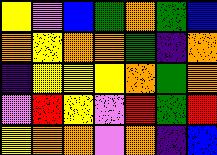[["yellow", "violet", "blue", "green", "orange", "green", "blue"], ["orange", "yellow", "orange", "orange", "green", "indigo", "orange"], ["indigo", "yellow", "yellow", "yellow", "orange", "green", "orange"], ["violet", "red", "yellow", "violet", "red", "green", "red"], ["yellow", "orange", "orange", "violet", "orange", "indigo", "blue"]]